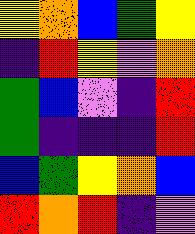[["yellow", "orange", "blue", "green", "yellow"], ["indigo", "red", "yellow", "violet", "orange"], ["green", "blue", "violet", "indigo", "red"], ["green", "indigo", "indigo", "indigo", "red"], ["blue", "green", "yellow", "orange", "blue"], ["red", "orange", "red", "indigo", "violet"]]